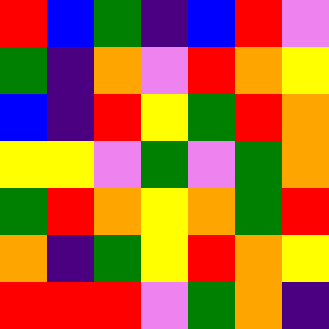[["red", "blue", "green", "indigo", "blue", "red", "violet"], ["green", "indigo", "orange", "violet", "red", "orange", "yellow"], ["blue", "indigo", "red", "yellow", "green", "red", "orange"], ["yellow", "yellow", "violet", "green", "violet", "green", "orange"], ["green", "red", "orange", "yellow", "orange", "green", "red"], ["orange", "indigo", "green", "yellow", "red", "orange", "yellow"], ["red", "red", "red", "violet", "green", "orange", "indigo"]]